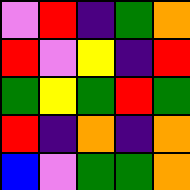[["violet", "red", "indigo", "green", "orange"], ["red", "violet", "yellow", "indigo", "red"], ["green", "yellow", "green", "red", "green"], ["red", "indigo", "orange", "indigo", "orange"], ["blue", "violet", "green", "green", "orange"]]